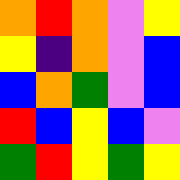[["orange", "red", "orange", "violet", "yellow"], ["yellow", "indigo", "orange", "violet", "blue"], ["blue", "orange", "green", "violet", "blue"], ["red", "blue", "yellow", "blue", "violet"], ["green", "red", "yellow", "green", "yellow"]]